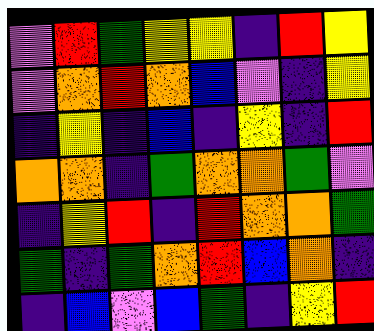[["violet", "red", "green", "yellow", "yellow", "indigo", "red", "yellow"], ["violet", "orange", "red", "orange", "blue", "violet", "indigo", "yellow"], ["indigo", "yellow", "indigo", "blue", "indigo", "yellow", "indigo", "red"], ["orange", "orange", "indigo", "green", "orange", "orange", "green", "violet"], ["indigo", "yellow", "red", "indigo", "red", "orange", "orange", "green"], ["green", "indigo", "green", "orange", "red", "blue", "orange", "indigo"], ["indigo", "blue", "violet", "blue", "green", "indigo", "yellow", "red"]]